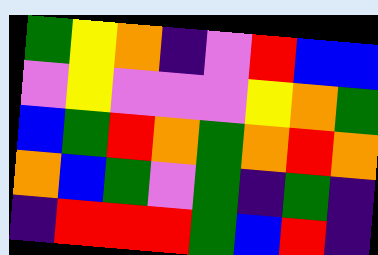[["green", "yellow", "orange", "indigo", "violet", "red", "blue", "blue"], ["violet", "yellow", "violet", "violet", "violet", "yellow", "orange", "green"], ["blue", "green", "red", "orange", "green", "orange", "red", "orange"], ["orange", "blue", "green", "violet", "green", "indigo", "green", "indigo"], ["indigo", "red", "red", "red", "green", "blue", "red", "indigo"]]